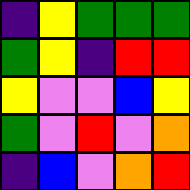[["indigo", "yellow", "green", "green", "green"], ["green", "yellow", "indigo", "red", "red"], ["yellow", "violet", "violet", "blue", "yellow"], ["green", "violet", "red", "violet", "orange"], ["indigo", "blue", "violet", "orange", "red"]]